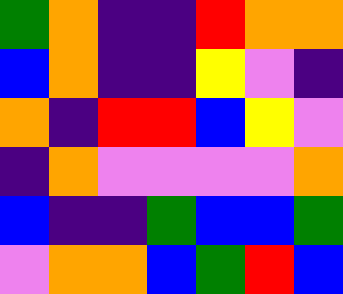[["green", "orange", "indigo", "indigo", "red", "orange", "orange"], ["blue", "orange", "indigo", "indigo", "yellow", "violet", "indigo"], ["orange", "indigo", "red", "red", "blue", "yellow", "violet"], ["indigo", "orange", "violet", "violet", "violet", "violet", "orange"], ["blue", "indigo", "indigo", "green", "blue", "blue", "green"], ["violet", "orange", "orange", "blue", "green", "red", "blue"]]